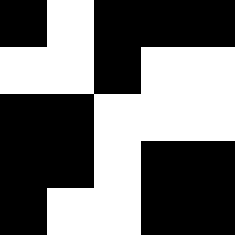[["black", "white", "black", "black", "black"], ["white", "white", "black", "white", "white"], ["black", "black", "white", "white", "white"], ["black", "black", "white", "black", "black"], ["black", "white", "white", "black", "black"]]